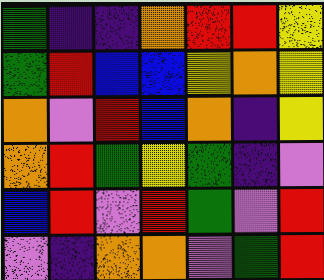[["green", "indigo", "indigo", "orange", "red", "red", "yellow"], ["green", "red", "blue", "blue", "yellow", "orange", "yellow"], ["orange", "violet", "red", "blue", "orange", "indigo", "yellow"], ["orange", "red", "green", "yellow", "green", "indigo", "violet"], ["blue", "red", "violet", "red", "green", "violet", "red"], ["violet", "indigo", "orange", "orange", "violet", "green", "red"]]